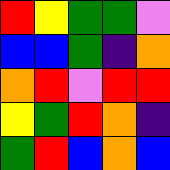[["red", "yellow", "green", "green", "violet"], ["blue", "blue", "green", "indigo", "orange"], ["orange", "red", "violet", "red", "red"], ["yellow", "green", "red", "orange", "indigo"], ["green", "red", "blue", "orange", "blue"]]